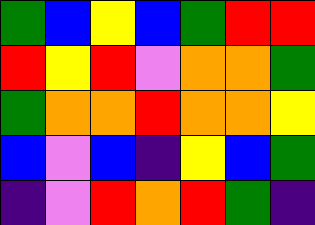[["green", "blue", "yellow", "blue", "green", "red", "red"], ["red", "yellow", "red", "violet", "orange", "orange", "green"], ["green", "orange", "orange", "red", "orange", "orange", "yellow"], ["blue", "violet", "blue", "indigo", "yellow", "blue", "green"], ["indigo", "violet", "red", "orange", "red", "green", "indigo"]]